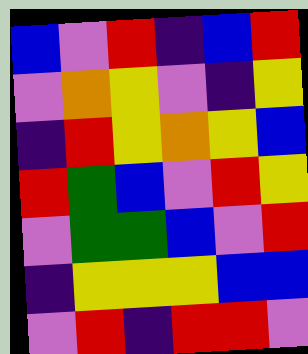[["blue", "violet", "red", "indigo", "blue", "red"], ["violet", "orange", "yellow", "violet", "indigo", "yellow"], ["indigo", "red", "yellow", "orange", "yellow", "blue"], ["red", "green", "blue", "violet", "red", "yellow"], ["violet", "green", "green", "blue", "violet", "red"], ["indigo", "yellow", "yellow", "yellow", "blue", "blue"], ["violet", "red", "indigo", "red", "red", "violet"]]